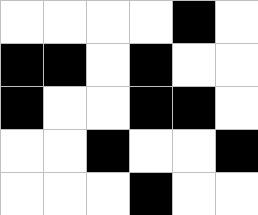[["white", "white", "white", "white", "black", "white"], ["black", "black", "white", "black", "white", "white"], ["black", "white", "white", "black", "black", "white"], ["white", "white", "black", "white", "white", "black"], ["white", "white", "white", "black", "white", "white"]]